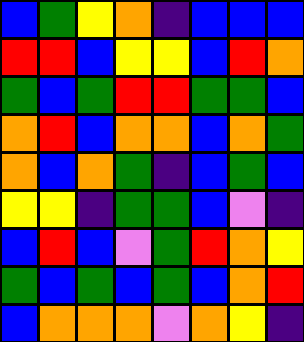[["blue", "green", "yellow", "orange", "indigo", "blue", "blue", "blue"], ["red", "red", "blue", "yellow", "yellow", "blue", "red", "orange"], ["green", "blue", "green", "red", "red", "green", "green", "blue"], ["orange", "red", "blue", "orange", "orange", "blue", "orange", "green"], ["orange", "blue", "orange", "green", "indigo", "blue", "green", "blue"], ["yellow", "yellow", "indigo", "green", "green", "blue", "violet", "indigo"], ["blue", "red", "blue", "violet", "green", "red", "orange", "yellow"], ["green", "blue", "green", "blue", "green", "blue", "orange", "red"], ["blue", "orange", "orange", "orange", "violet", "orange", "yellow", "indigo"]]